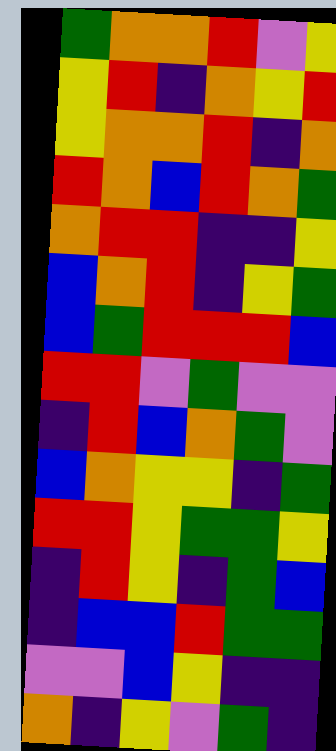[["green", "orange", "orange", "red", "violet", "yellow"], ["yellow", "red", "indigo", "orange", "yellow", "red"], ["yellow", "orange", "orange", "red", "indigo", "orange"], ["red", "orange", "blue", "red", "orange", "green"], ["orange", "red", "red", "indigo", "indigo", "yellow"], ["blue", "orange", "red", "indigo", "yellow", "green"], ["blue", "green", "red", "red", "red", "blue"], ["red", "red", "violet", "green", "violet", "violet"], ["indigo", "red", "blue", "orange", "green", "violet"], ["blue", "orange", "yellow", "yellow", "indigo", "green"], ["red", "red", "yellow", "green", "green", "yellow"], ["indigo", "red", "yellow", "indigo", "green", "blue"], ["indigo", "blue", "blue", "red", "green", "green"], ["violet", "violet", "blue", "yellow", "indigo", "indigo"], ["orange", "indigo", "yellow", "violet", "green", "indigo"]]